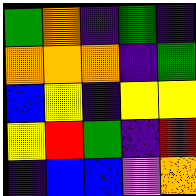[["green", "orange", "indigo", "green", "indigo"], ["orange", "orange", "orange", "indigo", "green"], ["blue", "yellow", "indigo", "yellow", "yellow"], ["yellow", "red", "green", "indigo", "red"], ["indigo", "blue", "blue", "violet", "orange"]]